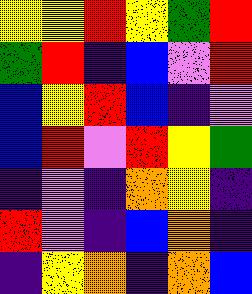[["yellow", "yellow", "red", "yellow", "green", "red"], ["green", "red", "indigo", "blue", "violet", "red"], ["blue", "yellow", "red", "blue", "indigo", "violet"], ["blue", "red", "violet", "red", "yellow", "green"], ["indigo", "violet", "indigo", "orange", "yellow", "indigo"], ["red", "violet", "indigo", "blue", "orange", "indigo"], ["indigo", "yellow", "orange", "indigo", "orange", "blue"]]